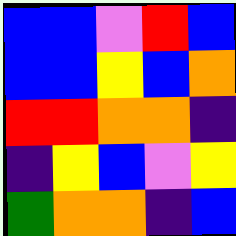[["blue", "blue", "violet", "red", "blue"], ["blue", "blue", "yellow", "blue", "orange"], ["red", "red", "orange", "orange", "indigo"], ["indigo", "yellow", "blue", "violet", "yellow"], ["green", "orange", "orange", "indigo", "blue"]]